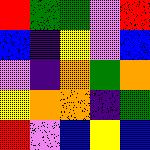[["red", "green", "green", "violet", "red"], ["blue", "indigo", "yellow", "violet", "blue"], ["violet", "indigo", "orange", "green", "orange"], ["yellow", "orange", "orange", "indigo", "green"], ["red", "violet", "blue", "yellow", "blue"]]